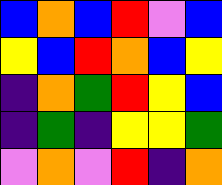[["blue", "orange", "blue", "red", "violet", "blue"], ["yellow", "blue", "red", "orange", "blue", "yellow"], ["indigo", "orange", "green", "red", "yellow", "blue"], ["indigo", "green", "indigo", "yellow", "yellow", "green"], ["violet", "orange", "violet", "red", "indigo", "orange"]]